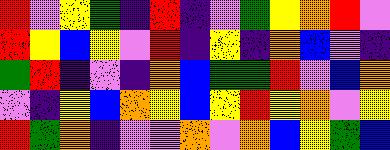[["red", "violet", "yellow", "green", "indigo", "red", "indigo", "violet", "green", "yellow", "orange", "red", "violet"], ["red", "yellow", "blue", "yellow", "violet", "red", "indigo", "yellow", "indigo", "orange", "blue", "violet", "indigo"], ["green", "red", "indigo", "violet", "indigo", "orange", "blue", "green", "green", "red", "violet", "blue", "orange"], ["violet", "indigo", "yellow", "blue", "orange", "yellow", "blue", "yellow", "red", "yellow", "orange", "violet", "yellow"], ["red", "green", "orange", "indigo", "violet", "violet", "orange", "violet", "orange", "blue", "yellow", "green", "blue"]]